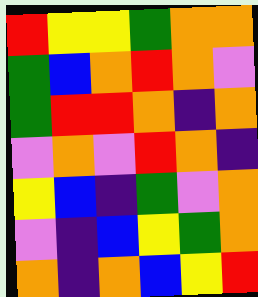[["red", "yellow", "yellow", "green", "orange", "orange"], ["green", "blue", "orange", "red", "orange", "violet"], ["green", "red", "red", "orange", "indigo", "orange"], ["violet", "orange", "violet", "red", "orange", "indigo"], ["yellow", "blue", "indigo", "green", "violet", "orange"], ["violet", "indigo", "blue", "yellow", "green", "orange"], ["orange", "indigo", "orange", "blue", "yellow", "red"]]